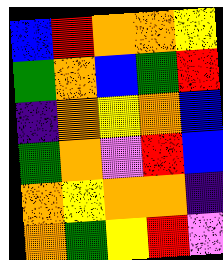[["blue", "red", "orange", "orange", "yellow"], ["green", "orange", "blue", "green", "red"], ["indigo", "orange", "yellow", "orange", "blue"], ["green", "orange", "violet", "red", "blue"], ["orange", "yellow", "orange", "orange", "indigo"], ["orange", "green", "yellow", "red", "violet"]]